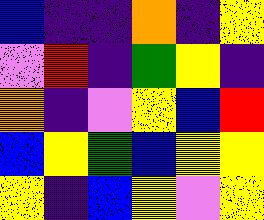[["blue", "indigo", "indigo", "orange", "indigo", "yellow"], ["violet", "red", "indigo", "green", "yellow", "indigo"], ["orange", "indigo", "violet", "yellow", "blue", "red"], ["blue", "yellow", "green", "blue", "yellow", "yellow"], ["yellow", "indigo", "blue", "yellow", "violet", "yellow"]]